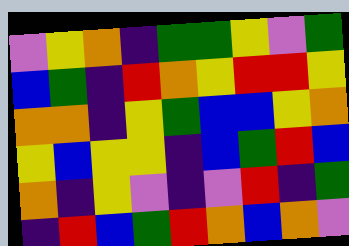[["violet", "yellow", "orange", "indigo", "green", "green", "yellow", "violet", "green"], ["blue", "green", "indigo", "red", "orange", "yellow", "red", "red", "yellow"], ["orange", "orange", "indigo", "yellow", "green", "blue", "blue", "yellow", "orange"], ["yellow", "blue", "yellow", "yellow", "indigo", "blue", "green", "red", "blue"], ["orange", "indigo", "yellow", "violet", "indigo", "violet", "red", "indigo", "green"], ["indigo", "red", "blue", "green", "red", "orange", "blue", "orange", "violet"]]